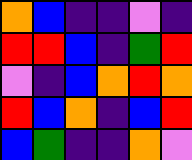[["orange", "blue", "indigo", "indigo", "violet", "indigo"], ["red", "red", "blue", "indigo", "green", "red"], ["violet", "indigo", "blue", "orange", "red", "orange"], ["red", "blue", "orange", "indigo", "blue", "red"], ["blue", "green", "indigo", "indigo", "orange", "violet"]]